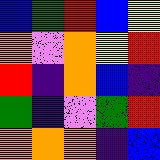[["blue", "green", "red", "blue", "yellow"], ["orange", "violet", "orange", "yellow", "red"], ["red", "indigo", "orange", "blue", "indigo"], ["green", "indigo", "violet", "green", "red"], ["orange", "orange", "orange", "indigo", "blue"]]